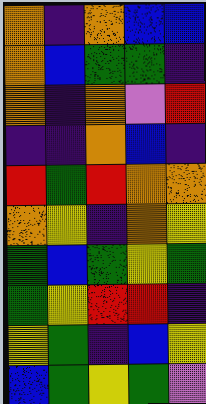[["orange", "indigo", "orange", "blue", "blue"], ["orange", "blue", "green", "green", "indigo"], ["orange", "indigo", "orange", "violet", "red"], ["indigo", "indigo", "orange", "blue", "indigo"], ["red", "green", "red", "orange", "orange"], ["orange", "yellow", "indigo", "orange", "yellow"], ["green", "blue", "green", "yellow", "green"], ["green", "yellow", "red", "red", "indigo"], ["yellow", "green", "indigo", "blue", "yellow"], ["blue", "green", "yellow", "green", "violet"]]